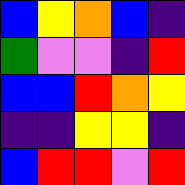[["blue", "yellow", "orange", "blue", "indigo"], ["green", "violet", "violet", "indigo", "red"], ["blue", "blue", "red", "orange", "yellow"], ["indigo", "indigo", "yellow", "yellow", "indigo"], ["blue", "red", "red", "violet", "red"]]